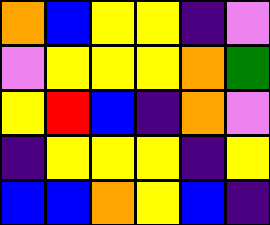[["orange", "blue", "yellow", "yellow", "indigo", "violet"], ["violet", "yellow", "yellow", "yellow", "orange", "green"], ["yellow", "red", "blue", "indigo", "orange", "violet"], ["indigo", "yellow", "yellow", "yellow", "indigo", "yellow"], ["blue", "blue", "orange", "yellow", "blue", "indigo"]]